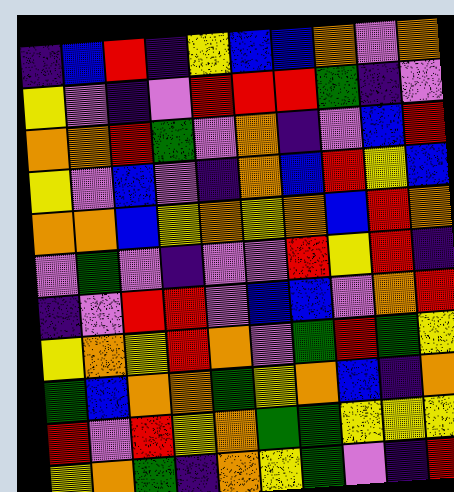[["indigo", "blue", "red", "indigo", "yellow", "blue", "blue", "orange", "violet", "orange"], ["yellow", "violet", "indigo", "violet", "red", "red", "red", "green", "indigo", "violet"], ["orange", "orange", "red", "green", "violet", "orange", "indigo", "violet", "blue", "red"], ["yellow", "violet", "blue", "violet", "indigo", "orange", "blue", "red", "yellow", "blue"], ["orange", "orange", "blue", "yellow", "orange", "yellow", "orange", "blue", "red", "orange"], ["violet", "green", "violet", "indigo", "violet", "violet", "red", "yellow", "red", "indigo"], ["indigo", "violet", "red", "red", "violet", "blue", "blue", "violet", "orange", "red"], ["yellow", "orange", "yellow", "red", "orange", "violet", "green", "red", "green", "yellow"], ["green", "blue", "orange", "orange", "green", "yellow", "orange", "blue", "indigo", "orange"], ["red", "violet", "red", "yellow", "orange", "green", "green", "yellow", "yellow", "yellow"], ["yellow", "orange", "green", "indigo", "orange", "yellow", "green", "violet", "indigo", "red"]]